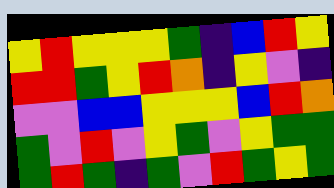[["yellow", "red", "yellow", "yellow", "yellow", "green", "indigo", "blue", "red", "yellow"], ["red", "red", "green", "yellow", "red", "orange", "indigo", "yellow", "violet", "indigo"], ["violet", "violet", "blue", "blue", "yellow", "yellow", "yellow", "blue", "red", "orange"], ["green", "violet", "red", "violet", "yellow", "green", "violet", "yellow", "green", "green"], ["green", "red", "green", "indigo", "green", "violet", "red", "green", "yellow", "green"]]